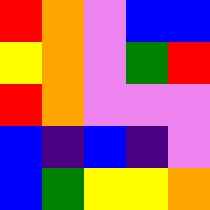[["red", "orange", "violet", "blue", "blue"], ["yellow", "orange", "violet", "green", "red"], ["red", "orange", "violet", "violet", "violet"], ["blue", "indigo", "blue", "indigo", "violet"], ["blue", "green", "yellow", "yellow", "orange"]]